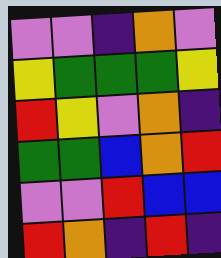[["violet", "violet", "indigo", "orange", "violet"], ["yellow", "green", "green", "green", "yellow"], ["red", "yellow", "violet", "orange", "indigo"], ["green", "green", "blue", "orange", "red"], ["violet", "violet", "red", "blue", "blue"], ["red", "orange", "indigo", "red", "indigo"]]